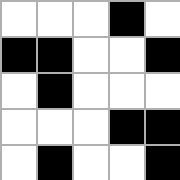[["white", "white", "white", "black", "white"], ["black", "black", "white", "white", "black"], ["white", "black", "white", "white", "white"], ["white", "white", "white", "black", "black"], ["white", "black", "white", "white", "black"]]